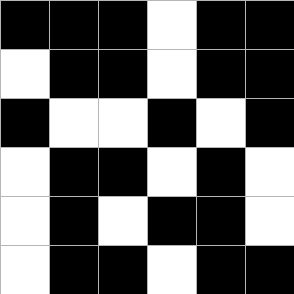[["black", "black", "black", "white", "black", "black"], ["white", "black", "black", "white", "black", "black"], ["black", "white", "white", "black", "white", "black"], ["white", "black", "black", "white", "black", "white"], ["white", "black", "white", "black", "black", "white"], ["white", "black", "black", "white", "black", "black"]]